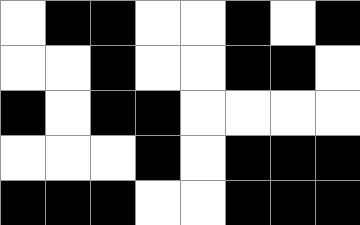[["white", "black", "black", "white", "white", "black", "white", "black"], ["white", "white", "black", "white", "white", "black", "black", "white"], ["black", "white", "black", "black", "white", "white", "white", "white"], ["white", "white", "white", "black", "white", "black", "black", "black"], ["black", "black", "black", "white", "white", "black", "black", "black"]]